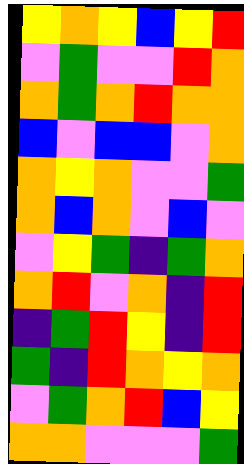[["yellow", "orange", "yellow", "blue", "yellow", "red"], ["violet", "green", "violet", "violet", "red", "orange"], ["orange", "green", "orange", "red", "orange", "orange"], ["blue", "violet", "blue", "blue", "violet", "orange"], ["orange", "yellow", "orange", "violet", "violet", "green"], ["orange", "blue", "orange", "violet", "blue", "violet"], ["violet", "yellow", "green", "indigo", "green", "orange"], ["orange", "red", "violet", "orange", "indigo", "red"], ["indigo", "green", "red", "yellow", "indigo", "red"], ["green", "indigo", "red", "orange", "yellow", "orange"], ["violet", "green", "orange", "red", "blue", "yellow"], ["orange", "orange", "violet", "violet", "violet", "green"]]